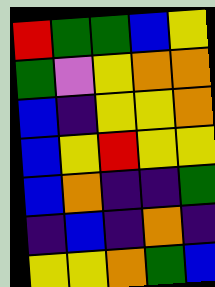[["red", "green", "green", "blue", "yellow"], ["green", "violet", "yellow", "orange", "orange"], ["blue", "indigo", "yellow", "yellow", "orange"], ["blue", "yellow", "red", "yellow", "yellow"], ["blue", "orange", "indigo", "indigo", "green"], ["indigo", "blue", "indigo", "orange", "indigo"], ["yellow", "yellow", "orange", "green", "blue"]]